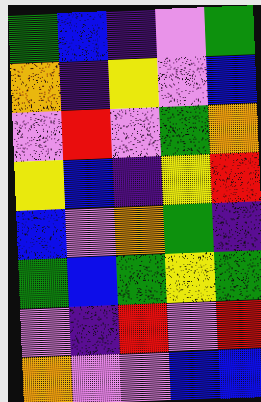[["green", "blue", "indigo", "violet", "green"], ["orange", "indigo", "yellow", "violet", "blue"], ["violet", "red", "violet", "green", "orange"], ["yellow", "blue", "indigo", "yellow", "red"], ["blue", "violet", "orange", "green", "indigo"], ["green", "blue", "green", "yellow", "green"], ["violet", "indigo", "red", "violet", "red"], ["orange", "violet", "violet", "blue", "blue"]]